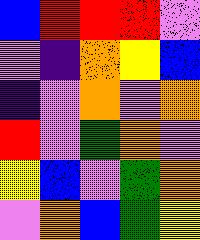[["blue", "red", "red", "red", "violet"], ["violet", "indigo", "orange", "yellow", "blue"], ["indigo", "violet", "orange", "violet", "orange"], ["red", "violet", "green", "orange", "violet"], ["yellow", "blue", "violet", "green", "orange"], ["violet", "orange", "blue", "green", "yellow"]]